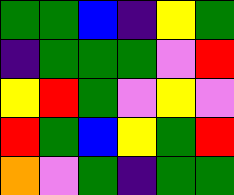[["green", "green", "blue", "indigo", "yellow", "green"], ["indigo", "green", "green", "green", "violet", "red"], ["yellow", "red", "green", "violet", "yellow", "violet"], ["red", "green", "blue", "yellow", "green", "red"], ["orange", "violet", "green", "indigo", "green", "green"]]